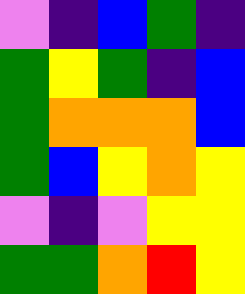[["violet", "indigo", "blue", "green", "indigo"], ["green", "yellow", "green", "indigo", "blue"], ["green", "orange", "orange", "orange", "blue"], ["green", "blue", "yellow", "orange", "yellow"], ["violet", "indigo", "violet", "yellow", "yellow"], ["green", "green", "orange", "red", "yellow"]]